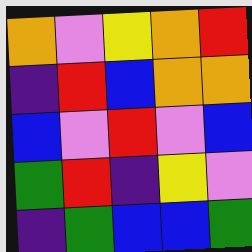[["orange", "violet", "yellow", "orange", "red"], ["indigo", "red", "blue", "orange", "orange"], ["blue", "violet", "red", "violet", "blue"], ["green", "red", "indigo", "yellow", "violet"], ["indigo", "green", "blue", "blue", "green"]]